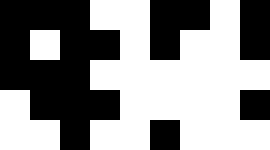[["black", "black", "black", "white", "white", "black", "black", "white", "black"], ["black", "white", "black", "black", "white", "black", "white", "white", "black"], ["black", "black", "black", "white", "white", "white", "white", "white", "white"], ["white", "black", "black", "black", "white", "white", "white", "white", "black"], ["white", "white", "black", "white", "white", "black", "white", "white", "white"]]